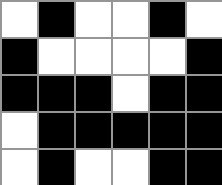[["white", "black", "white", "white", "black", "white"], ["black", "white", "white", "white", "white", "black"], ["black", "black", "black", "white", "black", "black"], ["white", "black", "black", "black", "black", "black"], ["white", "black", "white", "white", "black", "black"]]